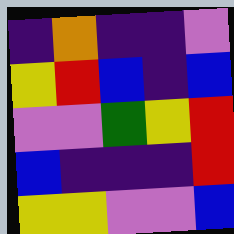[["indigo", "orange", "indigo", "indigo", "violet"], ["yellow", "red", "blue", "indigo", "blue"], ["violet", "violet", "green", "yellow", "red"], ["blue", "indigo", "indigo", "indigo", "red"], ["yellow", "yellow", "violet", "violet", "blue"]]